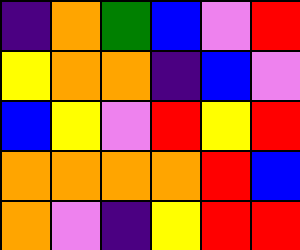[["indigo", "orange", "green", "blue", "violet", "red"], ["yellow", "orange", "orange", "indigo", "blue", "violet"], ["blue", "yellow", "violet", "red", "yellow", "red"], ["orange", "orange", "orange", "orange", "red", "blue"], ["orange", "violet", "indigo", "yellow", "red", "red"]]